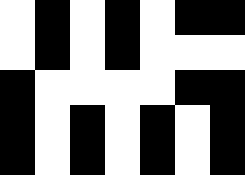[["white", "black", "white", "black", "white", "black", "black"], ["white", "black", "white", "black", "white", "white", "white"], ["black", "white", "white", "white", "white", "black", "black"], ["black", "white", "black", "white", "black", "white", "black"], ["black", "white", "black", "white", "black", "white", "black"]]